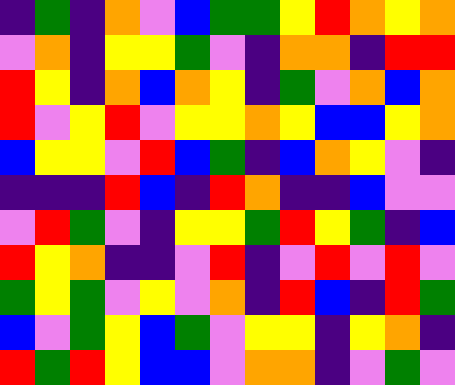[["indigo", "green", "indigo", "orange", "violet", "blue", "green", "green", "yellow", "red", "orange", "yellow", "orange"], ["violet", "orange", "indigo", "yellow", "yellow", "green", "violet", "indigo", "orange", "orange", "indigo", "red", "red"], ["red", "yellow", "indigo", "orange", "blue", "orange", "yellow", "indigo", "green", "violet", "orange", "blue", "orange"], ["red", "violet", "yellow", "red", "violet", "yellow", "yellow", "orange", "yellow", "blue", "blue", "yellow", "orange"], ["blue", "yellow", "yellow", "violet", "red", "blue", "green", "indigo", "blue", "orange", "yellow", "violet", "indigo"], ["indigo", "indigo", "indigo", "red", "blue", "indigo", "red", "orange", "indigo", "indigo", "blue", "violet", "violet"], ["violet", "red", "green", "violet", "indigo", "yellow", "yellow", "green", "red", "yellow", "green", "indigo", "blue"], ["red", "yellow", "orange", "indigo", "indigo", "violet", "red", "indigo", "violet", "red", "violet", "red", "violet"], ["green", "yellow", "green", "violet", "yellow", "violet", "orange", "indigo", "red", "blue", "indigo", "red", "green"], ["blue", "violet", "green", "yellow", "blue", "green", "violet", "yellow", "yellow", "indigo", "yellow", "orange", "indigo"], ["red", "green", "red", "yellow", "blue", "blue", "violet", "orange", "orange", "indigo", "violet", "green", "violet"]]